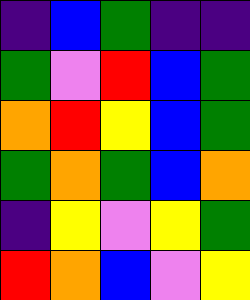[["indigo", "blue", "green", "indigo", "indigo"], ["green", "violet", "red", "blue", "green"], ["orange", "red", "yellow", "blue", "green"], ["green", "orange", "green", "blue", "orange"], ["indigo", "yellow", "violet", "yellow", "green"], ["red", "orange", "blue", "violet", "yellow"]]